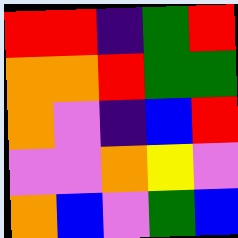[["red", "red", "indigo", "green", "red"], ["orange", "orange", "red", "green", "green"], ["orange", "violet", "indigo", "blue", "red"], ["violet", "violet", "orange", "yellow", "violet"], ["orange", "blue", "violet", "green", "blue"]]